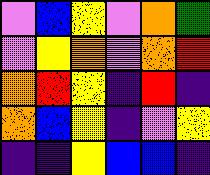[["violet", "blue", "yellow", "violet", "orange", "green"], ["violet", "yellow", "orange", "violet", "orange", "red"], ["orange", "red", "yellow", "indigo", "red", "indigo"], ["orange", "blue", "yellow", "indigo", "violet", "yellow"], ["indigo", "indigo", "yellow", "blue", "blue", "indigo"]]